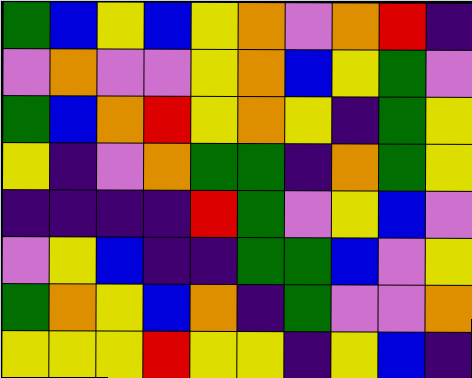[["green", "blue", "yellow", "blue", "yellow", "orange", "violet", "orange", "red", "indigo"], ["violet", "orange", "violet", "violet", "yellow", "orange", "blue", "yellow", "green", "violet"], ["green", "blue", "orange", "red", "yellow", "orange", "yellow", "indigo", "green", "yellow"], ["yellow", "indigo", "violet", "orange", "green", "green", "indigo", "orange", "green", "yellow"], ["indigo", "indigo", "indigo", "indigo", "red", "green", "violet", "yellow", "blue", "violet"], ["violet", "yellow", "blue", "indigo", "indigo", "green", "green", "blue", "violet", "yellow"], ["green", "orange", "yellow", "blue", "orange", "indigo", "green", "violet", "violet", "orange"], ["yellow", "yellow", "yellow", "red", "yellow", "yellow", "indigo", "yellow", "blue", "indigo"]]